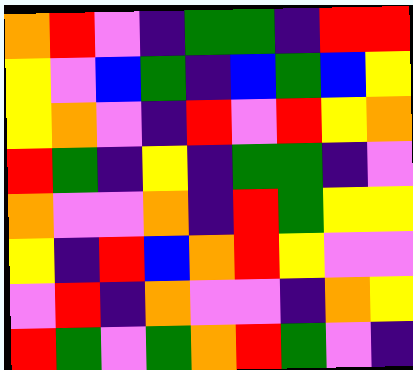[["orange", "red", "violet", "indigo", "green", "green", "indigo", "red", "red"], ["yellow", "violet", "blue", "green", "indigo", "blue", "green", "blue", "yellow"], ["yellow", "orange", "violet", "indigo", "red", "violet", "red", "yellow", "orange"], ["red", "green", "indigo", "yellow", "indigo", "green", "green", "indigo", "violet"], ["orange", "violet", "violet", "orange", "indigo", "red", "green", "yellow", "yellow"], ["yellow", "indigo", "red", "blue", "orange", "red", "yellow", "violet", "violet"], ["violet", "red", "indigo", "orange", "violet", "violet", "indigo", "orange", "yellow"], ["red", "green", "violet", "green", "orange", "red", "green", "violet", "indigo"]]